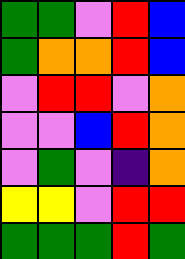[["green", "green", "violet", "red", "blue"], ["green", "orange", "orange", "red", "blue"], ["violet", "red", "red", "violet", "orange"], ["violet", "violet", "blue", "red", "orange"], ["violet", "green", "violet", "indigo", "orange"], ["yellow", "yellow", "violet", "red", "red"], ["green", "green", "green", "red", "green"]]